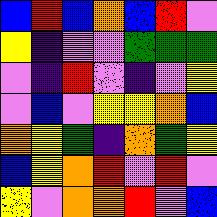[["blue", "red", "blue", "orange", "blue", "red", "violet"], ["yellow", "indigo", "violet", "violet", "green", "green", "green"], ["violet", "indigo", "red", "violet", "indigo", "violet", "yellow"], ["violet", "blue", "violet", "yellow", "yellow", "orange", "blue"], ["orange", "yellow", "green", "indigo", "orange", "green", "yellow"], ["blue", "yellow", "orange", "red", "violet", "red", "violet"], ["yellow", "violet", "orange", "orange", "red", "violet", "blue"]]